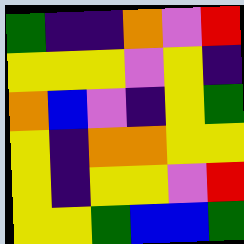[["green", "indigo", "indigo", "orange", "violet", "red"], ["yellow", "yellow", "yellow", "violet", "yellow", "indigo"], ["orange", "blue", "violet", "indigo", "yellow", "green"], ["yellow", "indigo", "orange", "orange", "yellow", "yellow"], ["yellow", "indigo", "yellow", "yellow", "violet", "red"], ["yellow", "yellow", "green", "blue", "blue", "green"]]